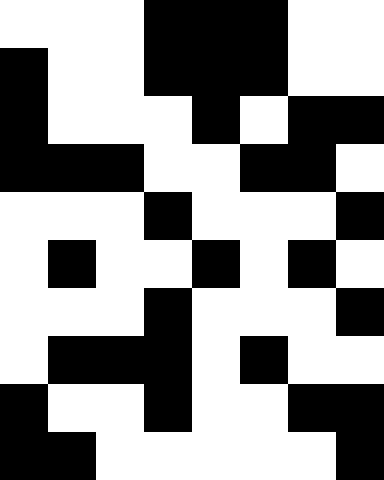[["white", "white", "white", "black", "black", "black", "white", "white"], ["black", "white", "white", "black", "black", "black", "white", "white"], ["black", "white", "white", "white", "black", "white", "black", "black"], ["black", "black", "black", "white", "white", "black", "black", "white"], ["white", "white", "white", "black", "white", "white", "white", "black"], ["white", "black", "white", "white", "black", "white", "black", "white"], ["white", "white", "white", "black", "white", "white", "white", "black"], ["white", "black", "black", "black", "white", "black", "white", "white"], ["black", "white", "white", "black", "white", "white", "black", "black"], ["black", "black", "white", "white", "white", "white", "white", "black"]]